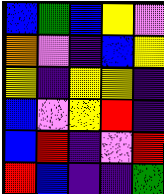[["blue", "green", "blue", "yellow", "violet"], ["orange", "violet", "indigo", "blue", "yellow"], ["yellow", "indigo", "yellow", "yellow", "indigo"], ["blue", "violet", "yellow", "red", "indigo"], ["blue", "red", "indigo", "violet", "red"], ["red", "blue", "indigo", "indigo", "green"]]